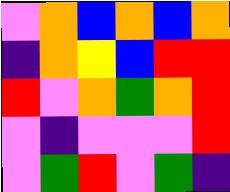[["violet", "orange", "blue", "orange", "blue", "orange"], ["indigo", "orange", "yellow", "blue", "red", "red"], ["red", "violet", "orange", "green", "orange", "red"], ["violet", "indigo", "violet", "violet", "violet", "red"], ["violet", "green", "red", "violet", "green", "indigo"]]